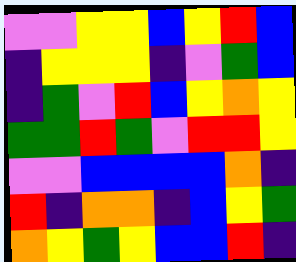[["violet", "violet", "yellow", "yellow", "blue", "yellow", "red", "blue"], ["indigo", "yellow", "yellow", "yellow", "indigo", "violet", "green", "blue"], ["indigo", "green", "violet", "red", "blue", "yellow", "orange", "yellow"], ["green", "green", "red", "green", "violet", "red", "red", "yellow"], ["violet", "violet", "blue", "blue", "blue", "blue", "orange", "indigo"], ["red", "indigo", "orange", "orange", "indigo", "blue", "yellow", "green"], ["orange", "yellow", "green", "yellow", "blue", "blue", "red", "indigo"]]